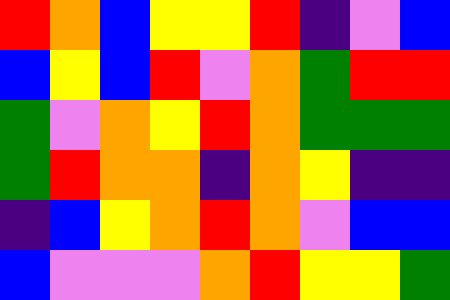[["red", "orange", "blue", "yellow", "yellow", "red", "indigo", "violet", "blue"], ["blue", "yellow", "blue", "red", "violet", "orange", "green", "red", "red"], ["green", "violet", "orange", "yellow", "red", "orange", "green", "green", "green"], ["green", "red", "orange", "orange", "indigo", "orange", "yellow", "indigo", "indigo"], ["indigo", "blue", "yellow", "orange", "red", "orange", "violet", "blue", "blue"], ["blue", "violet", "violet", "violet", "orange", "red", "yellow", "yellow", "green"]]